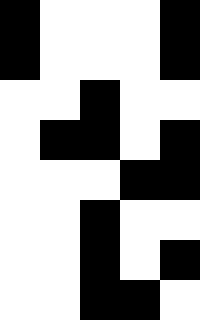[["black", "white", "white", "white", "black"], ["black", "white", "white", "white", "black"], ["white", "white", "black", "white", "white"], ["white", "black", "black", "white", "black"], ["white", "white", "white", "black", "black"], ["white", "white", "black", "white", "white"], ["white", "white", "black", "white", "black"], ["white", "white", "black", "black", "white"]]